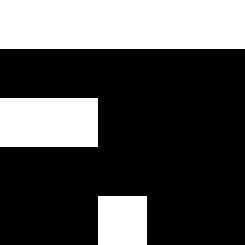[["white", "white", "white", "white", "white"], ["black", "black", "black", "black", "black"], ["white", "white", "black", "black", "black"], ["black", "black", "black", "black", "black"], ["black", "black", "white", "black", "black"]]